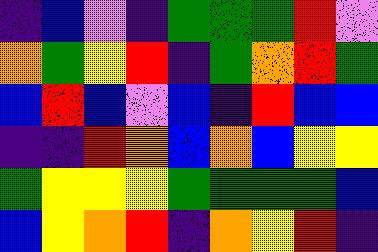[["indigo", "blue", "violet", "indigo", "green", "green", "green", "red", "violet"], ["orange", "green", "yellow", "red", "indigo", "green", "orange", "red", "green"], ["blue", "red", "blue", "violet", "blue", "indigo", "red", "blue", "blue"], ["indigo", "indigo", "red", "orange", "blue", "orange", "blue", "yellow", "yellow"], ["green", "yellow", "yellow", "yellow", "green", "green", "green", "green", "blue"], ["blue", "yellow", "orange", "red", "indigo", "orange", "yellow", "red", "indigo"]]